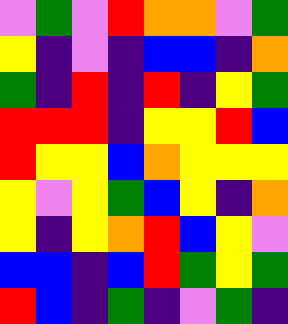[["violet", "green", "violet", "red", "orange", "orange", "violet", "green"], ["yellow", "indigo", "violet", "indigo", "blue", "blue", "indigo", "orange"], ["green", "indigo", "red", "indigo", "red", "indigo", "yellow", "green"], ["red", "red", "red", "indigo", "yellow", "yellow", "red", "blue"], ["red", "yellow", "yellow", "blue", "orange", "yellow", "yellow", "yellow"], ["yellow", "violet", "yellow", "green", "blue", "yellow", "indigo", "orange"], ["yellow", "indigo", "yellow", "orange", "red", "blue", "yellow", "violet"], ["blue", "blue", "indigo", "blue", "red", "green", "yellow", "green"], ["red", "blue", "indigo", "green", "indigo", "violet", "green", "indigo"]]